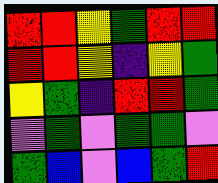[["red", "red", "yellow", "green", "red", "red"], ["red", "red", "yellow", "indigo", "yellow", "green"], ["yellow", "green", "indigo", "red", "red", "green"], ["violet", "green", "violet", "green", "green", "violet"], ["green", "blue", "violet", "blue", "green", "red"]]